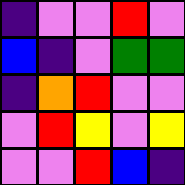[["indigo", "violet", "violet", "red", "violet"], ["blue", "indigo", "violet", "green", "green"], ["indigo", "orange", "red", "violet", "violet"], ["violet", "red", "yellow", "violet", "yellow"], ["violet", "violet", "red", "blue", "indigo"]]